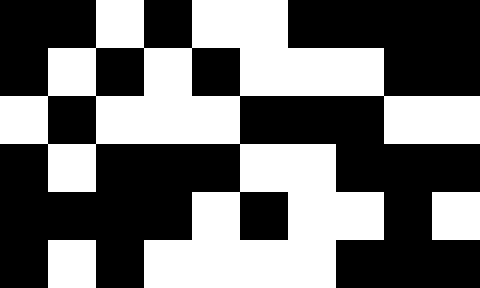[["black", "black", "white", "black", "white", "white", "black", "black", "black", "black"], ["black", "white", "black", "white", "black", "white", "white", "white", "black", "black"], ["white", "black", "white", "white", "white", "black", "black", "black", "white", "white"], ["black", "white", "black", "black", "black", "white", "white", "black", "black", "black"], ["black", "black", "black", "black", "white", "black", "white", "white", "black", "white"], ["black", "white", "black", "white", "white", "white", "white", "black", "black", "black"]]